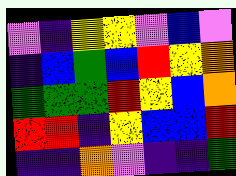[["violet", "indigo", "yellow", "yellow", "violet", "blue", "violet"], ["indigo", "blue", "green", "blue", "red", "yellow", "orange"], ["green", "green", "green", "red", "yellow", "blue", "orange"], ["red", "red", "indigo", "yellow", "blue", "blue", "red"], ["indigo", "indigo", "orange", "violet", "indigo", "indigo", "green"]]